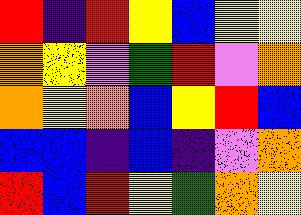[["red", "indigo", "red", "yellow", "blue", "yellow", "yellow"], ["orange", "yellow", "violet", "green", "red", "violet", "orange"], ["orange", "yellow", "orange", "blue", "yellow", "red", "blue"], ["blue", "blue", "indigo", "blue", "indigo", "violet", "orange"], ["red", "blue", "red", "yellow", "green", "orange", "yellow"]]